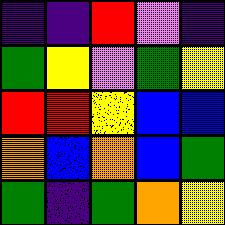[["indigo", "indigo", "red", "violet", "indigo"], ["green", "yellow", "violet", "green", "yellow"], ["red", "red", "yellow", "blue", "blue"], ["orange", "blue", "orange", "blue", "green"], ["green", "indigo", "green", "orange", "yellow"]]